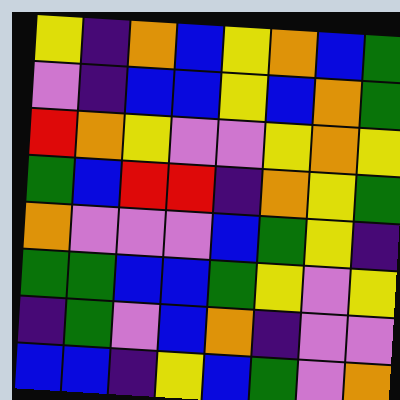[["yellow", "indigo", "orange", "blue", "yellow", "orange", "blue", "green"], ["violet", "indigo", "blue", "blue", "yellow", "blue", "orange", "green"], ["red", "orange", "yellow", "violet", "violet", "yellow", "orange", "yellow"], ["green", "blue", "red", "red", "indigo", "orange", "yellow", "green"], ["orange", "violet", "violet", "violet", "blue", "green", "yellow", "indigo"], ["green", "green", "blue", "blue", "green", "yellow", "violet", "yellow"], ["indigo", "green", "violet", "blue", "orange", "indigo", "violet", "violet"], ["blue", "blue", "indigo", "yellow", "blue", "green", "violet", "orange"]]